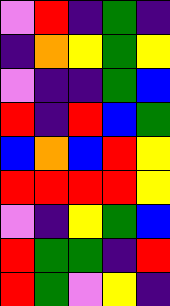[["violet", "red", "indigo", "green", "indigo"], ["indigo", "orange", "yellow", "green", "yellow"], ["violet", "indigo", "indigo", "green", "blue"], ["red", "indigo", "red", "blue", "green"], ["blue", "orange", "blue", "red", "yellow"], ["red", "red", "red", "red", "yellow"], ["violet", "indigo", "yellow", "green", "blue"], ["red", "green", "green", "indigo", "red"], ["red", "green", "violet", "yellow", "indigo"]]